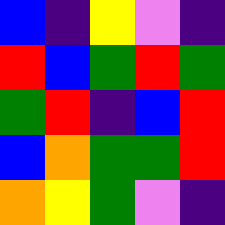[["blue", "indigo", "yellow", "violet", "indigo"], ["red", "blue", "green", "red", "green"], ["green", "red", "indigo", "blue", "red"], ["blue", "orange", "green", "green", "red"], ["orange", "yellow", "green", "violet", "indigo"]]